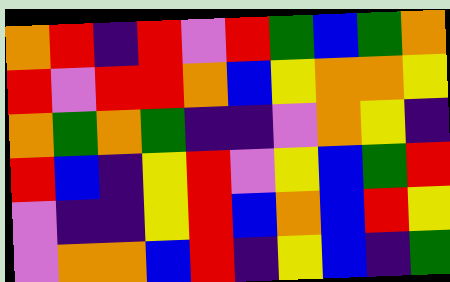[["orange", "red", "indigo", "red", "violet", "red", "green", "blue", "green", "orange"], ["red", "violet", "red", "red", "orange", "blue", "yellow", "orange", "orange", "yellow"], ["orange", "green", "orange", "green", "indigo", "indigo", "violet", "orange", "yellow", "indigo"], ["red", "blue", "indigo", "yellow", "red", "violet", "yellow", "blue", "green", "red"], ["violet", "indigo", "indigo", "yellow", "red", "blue", "orange", "blue", "red", "yellow"], ["violet", "orange", "orange", "blue", "red", "indigo", "yellow", "blue", "indigo", "green"]]